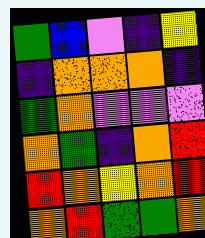[["green", "blue", "violet", "indigo", "yellow"], ["indigo", "orange", "orange", "orange", "indigo"], ["green", "orange", "violet", "violet", "violet"], ["orange", "green", "indigo", "orange", "red"], ["red", "orange", "yellow", "orange", "red"], ["orange", "red", "green", "green", "orange"]]